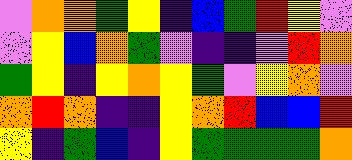[["violet", "orange", "orange", "green", "yellow", "indigo", "blue", "green", "red", "yellow", "violet"], ["violet", "yellow", "blue", "orange", "green", "violet", "indigo", "indigo", "violet", "red", "orange"], ["green", "yellow", "indigo", "yellow", "orange", "yellow", "green", "violet", "yellow", "orange", "violet"], ["orange", "red", "orange", "indigo", "indigo", "yellow", "orange", "red", "blue", "blue", "red"], ["yellow", "indigo", "green", "blue", "indigo", "yellow", "green", "green", "green", "green", "orange"]]